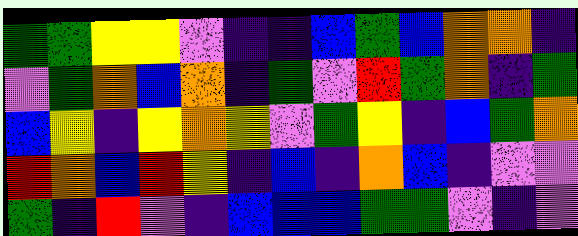[["green", "green", "yellow", "yellow", "violet", "indigo", "indigo", "blue", "green", "blue", "orange", "orange", "indigo"], ["violet", "green", "orange", "blue", "orange", "indigo", "green", "violet", "red", "green", "orange", "indigo", "green"], ["blue", "yellow", "indigo", "yellow", "orange", "yellow", "violet", "green", "yellow", "indigo", "blue", "green", "orange"], ["red", "orange", "blue", "red", "yellow", "indigo", "blue", "indigo", "orange", "blue", "indigo", "violet", "violet"], ["green", "indigo", "red", "violet", "indigo", "blue", "blue", "blue", "green", "green", "violet", "indigo", "violet"]]